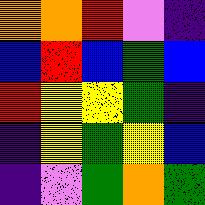[["orange", "orange", "red", "violet", "indigo"], ["blue", "red", "blue", "green", "blue"], ["red", "yellow", "yellow", "green", "indigo"], ["indigo", "yellow", "green", "yellow", "blue"], ["indigo", "violet", "green", "orange", "green"]]